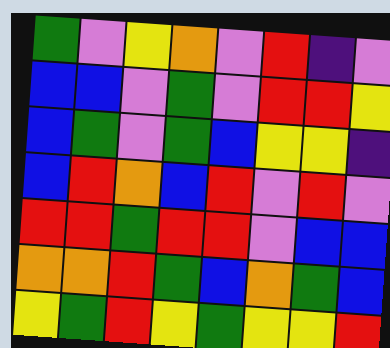[["green", "violet", "yellow", "orange", "violet", "red", "indigo", "violet"], ["blue", "blue", "violet", "green", "violet", "red", "red", "yellow"], ["blue", "green", "violet", "green", "blue", "yellow", "yellow", "indigo"], ["blue", "red", "orange", "blue", "red", "violet", "red", "violet"], ["red", "red", "green", "red", "red", "violet", "blue", "blue"], ["orange", "orange", "red", "green", "blue", "orange", "green", "blue"], ["yellow", "green", "red", "yellow", "green", "yellow", "yellow", "red"]]